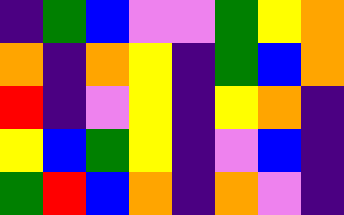[["indigo", "green", "blue", "violet", "violet", "green", "yellow", "orange"], ["orange", "indigo", "orange", "yellow", "indigo", "green", "blue", "orange"], ["red", "indigo", "violet", "yellow", "indigo", "yellow", "orange", "indigo"], ["yellow", "blue", "green", "yellow", "indigo", "violet", "blue", "indigo"], ["green", "red", "blue", "orange", "indigo", "orange", "violet", "indigo"]]